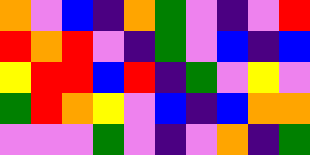[["orange", "violet", "blue", "indigo", "orange", "green", "violet", "indigo", "violet", "red"], ["red", "orange", "red", "violet", "indigo", "green", "violet", "blue", "indigo", "blue"], ["yellow", "red", "red", "blue", "red", "indigo", "green", "violet", "yellow", "violet"], ["green", "red", "orange", "yellow", "violet", "blue", "indigo", "blue", "orange", "orange"], ["violet", "violet", "violet", "green", "violet", "indigo", "violet", "orange", "indigo", "green"]]